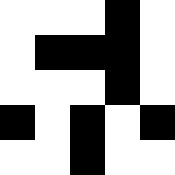[["white", "white", "white", "black", "white"], ["white", "black", "black", "black", "white"], ["white", "white", "white", "black", "white"], ["black", "white", "black", "white", "black"], ["white", "white", "black", "white", "white"]]